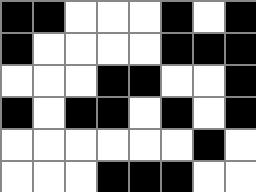[["black", "black", "white", "white", "white", "black", "white", "black"], ["black", "white", "white", "white", "white", "black", "black", "black"], ["white", "white", "white", "black", "black", "white", "white", "black"], ["black", "white", "black", "black", "white", "black", "white", "black"], ["white", "white", "white", "white", "white", "white", "black", "white"], ["white", "white", "white", "black", "black", "black", "white", "white"]]